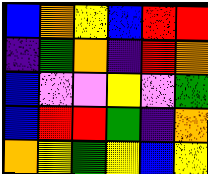[["blue", "orange", "yellow", "blue", "red", "red"], ["indigo", "green", "orange", "indigo", "red", "orange"], ["blue", "violet", "violet", "yellow", "violet", "green"], ["blue", "red", "red", "green", "indigo", "orange"], ["orange", "yellow", "green", "yellow", "blue", "yellow"]]